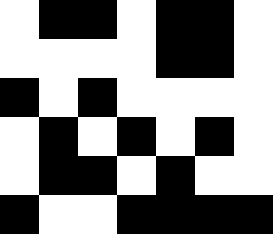[["white", "black", "black", "white", "black", "black", "white"], ["white", "white", "white", "white", "black", "black", "white"], ["black", "white", "black", "white", "white", "white", "white"], ["white", "black", "white", "black", "white", "black", "white"], ["white", "black", "black", "white", "black", "white", "white"], ["black", "white", "white", "black", "black", "black", "black"]]